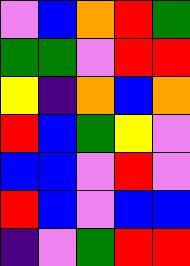[["violet", "blue", "orange", "red", "green"], ["green", "green", "violet", "red", "red"], ["yellow", "indigo", "orange", "blue", "orange"], ["red", "blue", "green", "yellow", "violet"], ["blue", "blue", "violet", "red", "violet"], ["red", "blue", "violet", "blue", "blue"], ["indigo", "violet", "green", "red", "red"]]